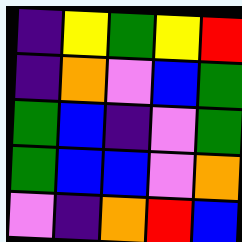[["indigo", "yellow", "green", "yellow", "red"], ["indigo", "orange", "violet", "blue", "green"], ["green", "blue", "indigo", "violet", "green"], ["green", "blue", "blue", "violet", "orange"], ["violet", "indigo", "orange", "red", "blue"]]